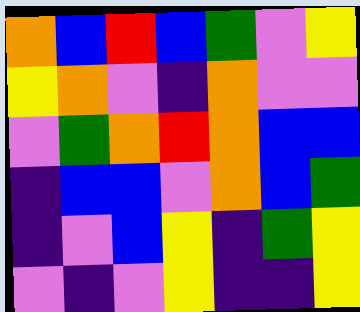[["orange", "blue", "red", "blue", "green", "violet", "yellow"], ["yellow", "orange", "violet", "indigo", "orange", "violet", "violet"], ["violet", "green", "orange", "red", "orange", "blue", "blue"], ["indigo", "blue", "blue", "violet", "orange", "blue", "green"], ["indigo", "violet", "blue", "yellow", "indigo", "green", "yellow"], ["violet", "indigo", "violet", "yellow", "indigo", "indigo", "yellow"]]